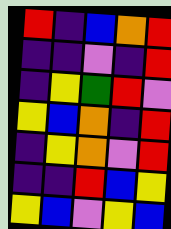[["red", "indigo", "blue", "orange", "red"], ["indigo", "indigo", "violet", "indigo", "red"], ["indigo", "yellow", "green", "red", "violet"], ["yellow", "blue", "orange", "indigo", "red"], ["indigo", "yellow", "orange", "violet", "red"], ["indigo", "indigo", "red", "blue", "yellow"], ["yellow", "blue", "violet", "yellow", "blue"]]